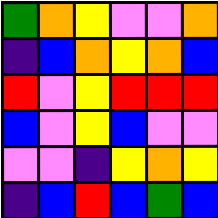[["green", "orange", "yellow", "violet", "violet", "orange"], ["indigo", "blue", "orange", "yellow", "orange", "blue"], ["red", "violet", "yellow", "red", "red", "red"], ["blue", "violet", "yellow", "blue", "violet", "violet"], ["violet", "violet", "indigo", "yellow", "orange", "yellow"], ["indigo", "blue", "red", "blue", "green", "blue"]]